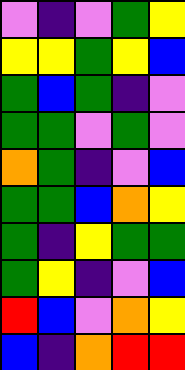[["violet", "indigo", "violet", "green", "yellow"], ["yellow", "yellow", "green", "yellow", "blue"], ["green", "blue", "green", "indigo", "violet"], ["green", "green", "violet", "green", "violet"], ["orange", "green", "indigo", "violet", "blue"], ["green", "green", "blue", "orange", "yellow"], ["green", "indigo", "yellow", "green", "green"], ["green", "yellow", "indigo", "violet", "blue"], ["red", "blue", "violet", "orange", "yellow"], ["blue", "indigo", "orange", "red", "red"]]